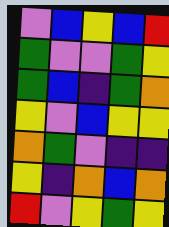[["violet", "blue", "yellow", "blue", "red"], ["green", "violet", "violet", "green", "yellow"], ["green", "blue", "indigo", "green", "orange"], ["yellow", "violet", "blue", "yellow", "yellow"], ["orange", "green", "violet", "indigo", "indigo"], ["yellow", "indigo", "orange", "blue", "orange"], ["red", "violet", "yellow", "green", "yellow"]]